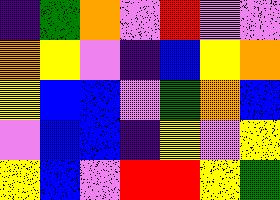[["indigo", "green", "orange", "violet", "red", "violet", "violet"], ["orange", "yellow", "violet", "indigo", "blue", "yellow", "orange"], ["yellow", "blue", "blue", "violet", "green", "orange", "blue"], ["violet", "blue", "blue", "indigo", "yellow", "violet", "yellow"], ["yellow", "blue", "violet", "red", "red", "yellow", "green"]]